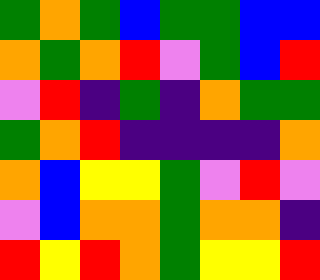[["green", "orange", "green", "blue", "green", "green", "blue", "blue"], ["orange", "green", "orange", "red", "violet", "green", "blue", "red"], ["violet", "red", "indigo", "green", "indigo", "orange", "green", "green"], ["green", "orange", "red", "indigo", "indigo", "indigo", "indigo", "orange"], ["orange", "blue", "yellow", "yellow", "green", "violet", "red", "violet"], ["violet", "blue", "orange", "orange", "green", "orange", "orange", "indigo"], ["red", "yellow", "red", "orange", "green", "yellow", "yellow", "red"]]